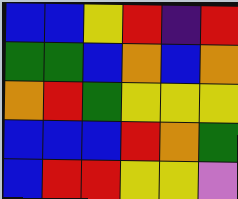[["blue", "blue", "yellow", "red", "indigo", "red"], ["green", "green", "blue", "orange", "blue", "orange"], ["orange", "red", "green", "yellow", "yellow", "yellow"], ["blue", "blue", "blue", "red", "orange", "green"], ["blue", "red", "red", "yellow", "yellow", "violet"]]